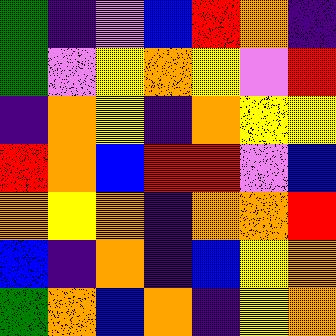[["green", "indigo", "violet", "blue", "red", "orange", "indigo"], ["green", "violet", "yellow", "orange", "yellow", "violet", "red"], ["indigo", "orange", "yellow", "indigo", "orange", "yellow", "yellow"], ["red", "orange", "blue", "red", "red", "violet", "blue"], ["orange", "yellow", "orange", "indigo", "orange", "orange", "red"], ["blue", "indigo", "orange", "indigo", "blue", "yellow", "orange"], ["green", "orange", "blue", "orange", "indigo", "yellow", "orange"]]